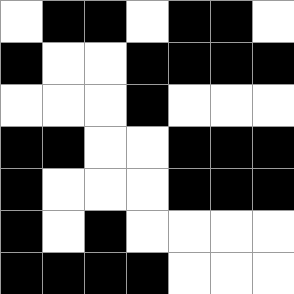[["white", "black", "black", "white", "black", "black", "white"], ["black", "white", "white", "black", "black", "black", "black"], ["white", "white", "white", "black", "white", "white", "white"], ["black", "black", "white", "white", "black", "black", "black"], ["black", "white", "white", "white", "black", "black", "black"], ["black", "white", "black", "white", "white", "white", "white"], ["black", "black", "black", "black", "white", "white", "white"]]